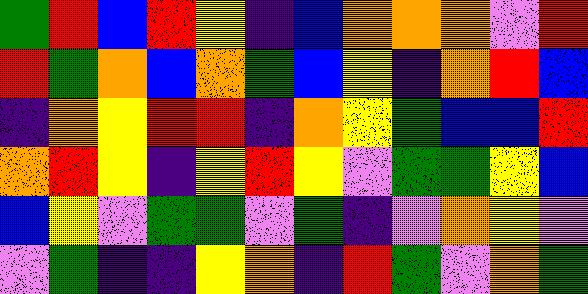[["green", "red", "blue", "red", "yellow", "indigo", "blue", "orange", "orange", "orange", "violet", "red"], ["red", "green", "orange", "blue", "orange", "green", "blue", "yellow", "indigo", "orange", "red", "blue"], ["indigo", "orange", "yellow", "red", "red", "indigo", "orange", "yellow", "green", "blue", "blue", "red"], ["orange", "red", "yellow", "indigo", "yellow", "red", "yellow", "violet", "green", "green", "yellow", "blue"], ["blue", "yellow", "violet", "green", "green", "violet", "green", "indigo", "violet", "orange", "yellow", "violet"], ["violet", "green", "indigo", "indigo", "yellow", "orange", "indigo", "red", "green", "violet", "orange", "green"]]